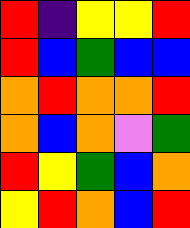[["red", "indigo", "yellow", "yellow", "red"], ["red", "blue", "green", "blue", "blue"], ["orange", "red", "orange", "orange", "red"], ["orange", "blue", "orange", "violet", "green"], ["red", "yellow", "green", "blue", "orange"], ["yellow", "red", "orange", "blue", "red"]]